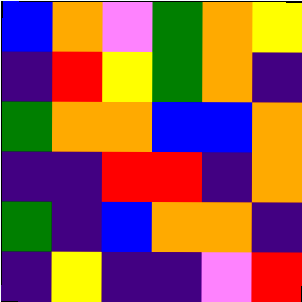[["blue", "orange", "violet", "green", "orange", "yellow"], ["indigo", "red", "yellow", "green", "orange", "indigo"], ["green", "orange", "orange", "blue", "blue", "orange"], ["indigo", "indigo", "red", "red", "indigo", "orange"], ["green", "indigo", "blue", "orange", "orange", "indigo"], ["indigo", "yellow", "indigo", "indigo", "violet", "red"]]